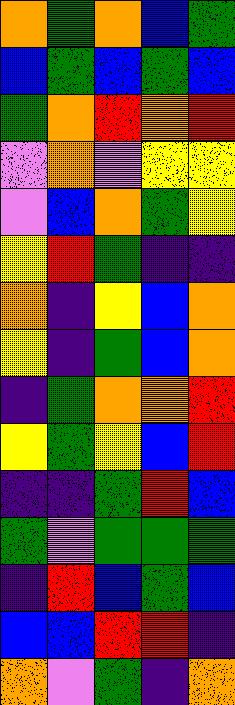[["orange", "green", "orange", "blue", "green"], ["blue", "green", "blue", "green", "blue"], ["green", "orange", "red", "orange", "red"], ["violet", "orange", "violet", "yellow", "yellow"], ["violet", "blue", "orange", "green", "yellow"], ["yellow", "red", "green", "indigo", "indigo"], ["orange", "indigo", "yellow", "blue", "orange"], ["yellow", "indigo", "green", "blue", "orange"], ["indigo", "green", "orange", "orange", "red"], ["yellow", "green", "yellow", "blue", "red"], ["indigo", "indigo", "green", "red", "blue"], ["green", "violet", "green", "green", "green"], ["indigo", "red", "blue", "green", "blue"], ["blue", "blue", "red", "red", "indigo"], ["orange", "violet", "green", "indigo", "orange"]]